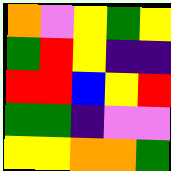[["orange", "violet", "yellow", "green", "yellow"], ["green", "red", "yellow", "indigo", "indigo"], ["red", "red", "blue", "yellow", "red"], ["green", "green", "indigo", "violet", "violet"], ["yellow", "yellow", "orange", "orange", "green"]]